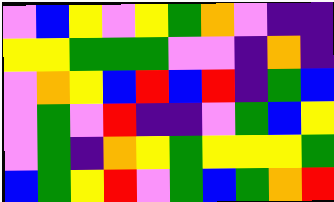[["violet", "blue", "yellow", "violet", "yellow", "green", "orange", "violet", "indigo", "indigo"], ["yellow", "yellow", "green", "green", "green", "violet", "violet", "indigo", "orange", "indigo"], ["violet", "orange", "yellow", "blue", "red", "blue", "red", "indigo", "green", "blue"], ["violet", "green", "violet", "red", "indigo", "indigo", "violet", "green", "blue", "yellow"], ["violet", "green", "indigo", "orange", "yellow", "green", "yellow", "yellow", "yellow", "green"], ["blue", "green", "yellow", "red", "violet", "green", "blue", "green", "orange", "red"]]